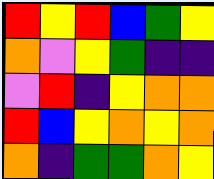[["red", "yellow", "red", "blue", "green", "yellow"], ["orange", "violet", "yellow", "green", "indigo", "indigo"], ["violet", "red", "indigo", "yellow", "orange", "orange"], ["red", "blue", "yellow", "orange", "yellow", "orange"], ["orange", "indigo", "green", "green", "orange", "yellow"]]